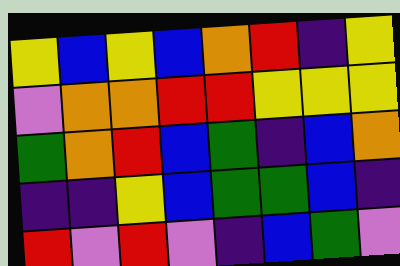[["yellow", "blue", "yellow", "blue", "orange", "red", "indigo", "yellow"], ["violet", "orange", "orange", "red", "red", "yellow", "yellow", "yellow"], ["green", "orange", "red", "blue", "green", "indigo", "blue", "orange"], ["indigo", "indigo", "yellow", "blue", "green", "green", "blue", "indigo"], ["red", "violet", "red", "violet", "indigo", "blue", "green", "violet"]]